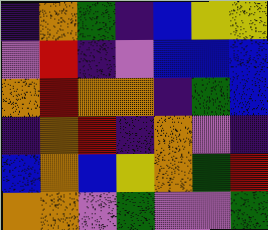[["indigo", "orange", "green", "indigo", "blue", "yellow", "yellow"], ["violet", "red", "indigo", "violet", "blue", "blue", "blue"], ["orange", "red", "orange", "orange", "indigo", "green", "blue"], ["indigo", "orange", "red", "indigo", "orange", "violet", "indigo"], ["blue", "orange", "blue", "yellow", "orange", "green", "red"], ["orange", "orange", "violet", "green", "violet", "violet", "green"]]